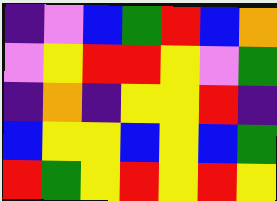[["indigo", "violet", "blue", "green", "red", "blue", "orange"], ["violet", "yellow", "red", "red", "yellow", "violet", "green"], ["indigo", "orange", "indigo", "yellow", "yellow", "red", "indigo"], ["blue", "yellow", "yellow", "blue", "yellow", "blue", "green"], ["red", "green", "yellow", "red", "yellow", "red", "yellow"]]